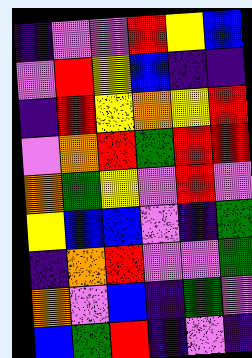[["indigo", "violet", "violet", "red", "yellow", "blue"], ["violet", "red", "yellow", "blue", "indigo", "indigo"], ["indigo", "red", "yellow", "orange", "yellow", "red"], ["violet", "orange", "red", "green", "red", "red"], ["orange", "green", "yellow", "violet", "red", "violet"], ["yellow", "blue", "blue", "violet", "indigo", "green"], ["indigo", "orange", "red", "violet", "violet", "green"], ["orange", "violet", "blue", "indigo", "green", "violet"], ["blue", "green", "red", "indigo", "violet", "indigo"]]